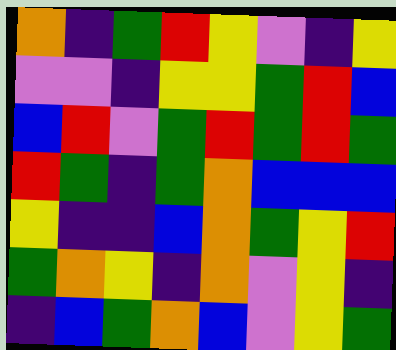[["orange", "indigo", "green", "red", "yellow", "violet", "indigo", "yellow"], ["violet", "violet", "indigo", "yellow", "yellow", "green", "red", "blue"], ["blue", "red", "violet", "green", "red", "green", "red", "green"], ["red", "green", "indigo", "green", "orange", "blue", "blue", "blue"], ["yellow", "indigo", "indigo", "blue", "orange", "green", "yellow", "red"], ["green", "orange", "yellow", "indigo", "orange", "violet", "yellow", "indigo"], ["indigo", "blue", "green", "orange", "blue", "violet", "yellow", "green"]]